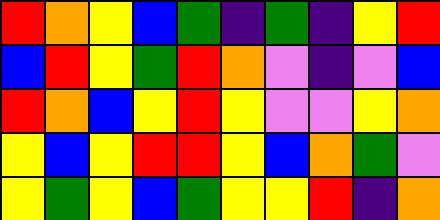[["red", "orange", "yellow", "blue", "green", "indigo", "green", "indigo", "yellow", "red"], ["blue", "red", "yellow", "green", "red", "orange", "violet", "indigo", "violet", "blue"], ["red", "orange", "blue", "yellow", "red", "yellow", "violet", "violet", "yellow", "orange"], ["yellow", "blue", "yellow", "red", "red", "yellow", "blue", "orange", "green", "violet"], ["yellow", "green", "yellow", "blue", "green", "yellow", "yellow", "red", "indigo", "orange"]]